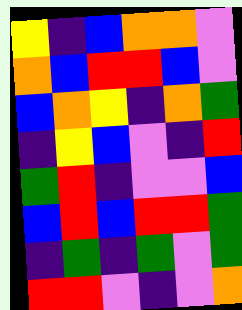[["yellow", "indigo", "blue", "orange", "orange", "violet"], ["orange", "blue", "red", "red", "blue", "violet"], ["blue", "orange", "yellow", "indigo", "orange", "green"], ["indigo", "yellow", "blue", "violet", "indigo", "red"], ["green", "red", "indigo", "violet", "violet", "blue"], ["blue", "red", "blue", "red", "red", "green"], ["indigo", "green", "indigo", "green", "violet", "green"], ["red", "red", "violet", "indigo", "violet", "orange"]]